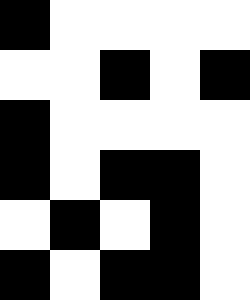[["black", "white", "white", "white", "white"], ["white", "white", "black", "white", "black"], ["black", "white", "white", "white", "white"], ["black", "white", "black", "black", "white"], ["white", "black", "white", "black", "white"], ["black", "white", "black", "black", "white"]]